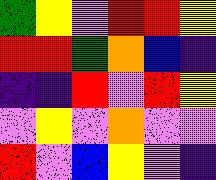[["green", "yellow", "violet", "red", "red", "yellow"], ["red", "red", "green", "orange", "blue", "indigo"], ["indigo", "indigo", "red", "violet", "red", "yellow"], ["violet", "yellow", "violet", "orange", "violet", "violet"], ["red", "violet", "blue", "yellow", "violet", "indigo"]]